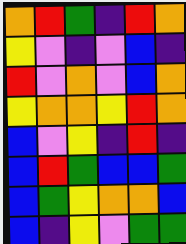[["orange", "red", "green", "indigo", "red", "orange"], ["yellow", "violet", "indigo", "violet", "blue", "indigo"], ["red", "violet", "orange", "violet", "blue", "orange"], ["yellow", "orange", "orange", "yellow", "red", "orange"], ["blue", "violet", "yellow", "indigo", "red", "indigo"], ["blue", "red", "green", "blue", "blue", "green"], ["blue", "green", "yellow", "orange", "orange", "blue"], ["blue", "indigo", "yellow", "violet", "green", "green"]]